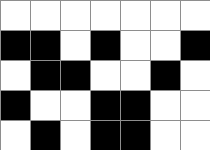[["white", "white", "white", "white", "white", "white", "white"], ["black", "black", "white", "black", "white", "white", "black"], ["white", "black", "black", "white", "white", "black", "white"], ["black", "white", "white", "black", "black", "white", "white"], ["white", "black", "white", "black", "black", "white", "white"]]